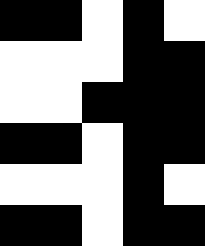[["black", "black", "white", "black", "white"], ["white", "white", "white", "black", "black"], ["white", "white", "black", "black", "black"], ["black", "black", "white", "black", "black"], ["white", "white", "white", "black", "white"], ["black", "black", "white", "black", "black"]]